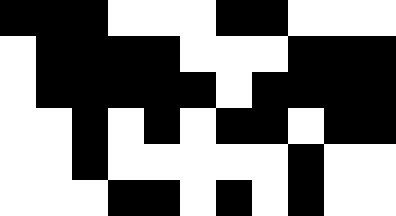[["black", "black", "black", "white", "white", "white", "black", "black", "white", "white", "white"], ["white", "black", "black", "black", "black", "white", "white", "white", "black", "black", "black"], ["white", "black", "black", "black", "black", "black", "white", "black", "black", "black", "black"], ["white", "white", "black", "white", "black", "white", "black", "black", "white", "black", "black"], ["white", "white", "black", "white", "white", "white", "white", "white", "black", "white", "white"], ["white", "white", "white", "black", "black", "white", "black", "white", "black", "white", "white"]]